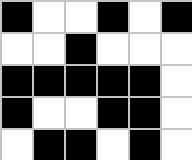[["black", "white", "white", "black", "white", "black"], ["white", "white", "black", "white", "white", "white"], ["black", "black", "black", "black", "black", "white"], ["black", "white", "white", "black", "black", "white"], ["white", "black", "black", "white", "black", "white"]]